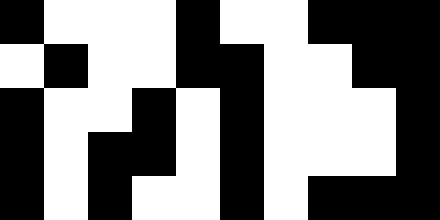[["black", "white", "white", "white", "black", "white", "white", "black", "black", "black"], ["white", "black", "white", "white", "black", "black", "white", "white", "black", "black"], ["black", "white", "white", "black", "white", "black", "white", "white", "white", "black"], ["black", "white", "black", "black", "white", "black", "white", "white", "white", "black"], ["black", "white", "black", "white", "white", "black", "white", "black", "black", "black"]]